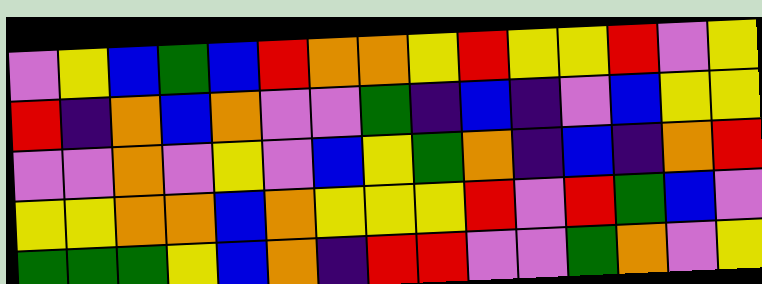[["violet", "yellow", "blue", "green", "blue", "red", "orange", "orange", "yellow", "red", "yellow", "yellow", "red", "violet", "yellow"], ["red", "indigo", "orange", "blue", "orange", "violet", "violet", "green", "indigo", "blue", "indigo", "violet", "blue", "yellow", "yellow"], ["violet", "violet", "orange", "violet", "yellow", "violet", "blue", "yellow", "green", "orange", "indigo", "blue", "indigo", "orange", "red"], ["yellow", "yellow", "orange", "orange", "blue", "orange", "yellow", "yellow", "yellow", "red", "violet", "red", "green", "blue", "violet"], ["green", "green", "green", "yellow", "blue", "orange", "indigo", "red", "red", "violet", "violet", "green", "orange", "violet", "yellow"]]